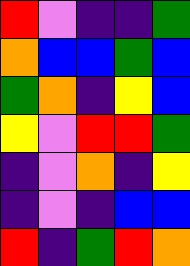[["red", "violet", "indigo", "indigo", "green"], ["orange", "blue", "blue", "green", "blue"], ["green", "orange", "indigo", "yellow", "blue"], ["yellow", "violet", "red", "red", "green"], ["indigo", "violet", "orange", "indigo", "yellow"], ["indigo", "violet", "indigo", "blue", "blue"], ["red", "indigo", "green", "red", "orange"]]